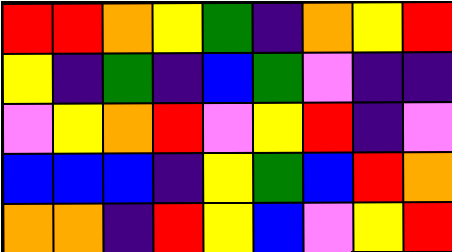[["red", "red", "orange", "yellow", "green", "indigo", "orange", "yellow", "red"], ["yellow", "indigo", "green", "indigo", "blue", "green", "violet", "indigo", "indigo"], ["violet", "yellow", "orange", "red", "violet", "yellow", "red", "indigo", "violet"], ["blue", "blue", "blue", "indigo", "yellow", "green", "blue", "red", "orange"], ["orange", "orange", "indigo", "red", "yellow", "blue", "violet", "yellow", "red"]]